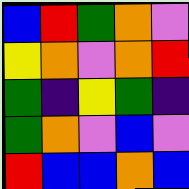[["blue", "red", "green", "orange", "violet"], ["yellow", "orange", "violet", "orange", "red"], ["green", "indigo", "yellow", "green", "indigo"], ["green", "orange", "violet", "blue", "violet"], ["red", "blue", "blue", "orange", "blue"]]